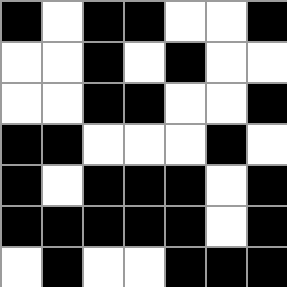[["black", "white", "black", "black", "white", "white", "black"], ["white", "white", "black", "white", "black", "white", "white"], ["white", "white", "black", "black", "white", "white", "black"], ["black", "black", "white", "white", "white", "black", "white"], ["black", "white", "black", "black", "black", "white", "black"], ["black", "black", "black", "black", "black", "white", "black"], ["white", "black", "white", "white", "black", "black", "black"]]